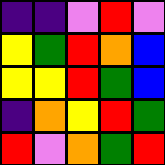[["indigo", "indigo", "violet", "red", "violet"], ["yellow", "green", "red", "orange", "blue"], ["yellow", "yellow", "red", "green", "blue"], ["indigo", "orange", "yellow", "red", "green"], ["red", "violet", "orange", "green", "red"]]